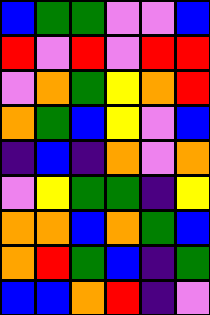[["blue", "green", "green", "violet", "violet", "blue"], ["red", "violet", "red", "violet", "red", "red"], ["violet", "orange", "green", "yellow", "orange", "red"], ["orange", "green", "blue", "yellow", "violet", "blue"], ["indigo", "blue", "indigo", "orange", "violet", "orange"], ["violet", "yellow", "green", "green", "indigo", "yellow"], ["orange", "orange", "blue", "orange", "green", "blue"], ["orange", "red", "green", "blue", "indigo", "green"], ["blue", "blue", "orange", "red", "indigo", "violet"]]